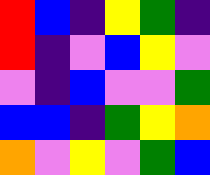[["red", "blue", "indigo", "yellow", "green", "indigo"], ["red", "indigo", "violet", "blue", "yellow", "violet"], ["violet", "indigo", "blue", "violet", "violet", "green"], ["blue", "blue", "indigo", "green", "yellow", "orange"], ["orange", "violet", "yellow", "violet", "green", "blue"]]